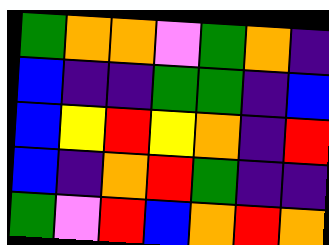[["green", "orange", "orange", "violet", "green", "orange", "indigo"], ["blue", "indigo", "indigo", "green", "green", "indigo", "blue"], ["blue", "yellow", "red", "yellow", "orange", "indigo", "red"], ["blue", "indigo", "orange", "red", "green", "indigo", "indigo"], ["green", "violet", "red", "blue", "orange", "red", "orange"]]